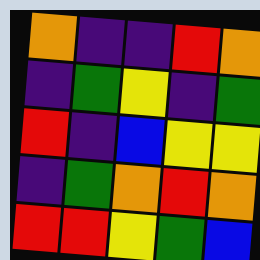[["orange", "indigo", "indigo", "red", "orange"], ["indigo", "green", "yellow", "indigo", "green"], ["red", "indigo", "blue", "yellow", "yellow"], ["indigo", "green", "orange", "red", "orange"], ["red", "red", "yellow", "green", "blue"]]